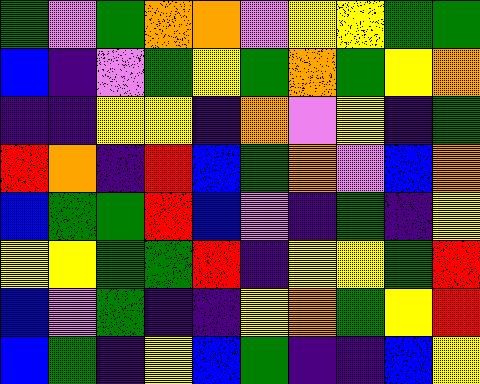[["green", "violet", "green", "orange", "orange", "violet", "yellow", "yellow", "green", "green"], ["blue", "indigo", "violet", "green", "yellow", "green", "orange", "green", "yellow", "orange"], ["indigo", "indigo", "yellow", "yellow", "indigo", "orange", "violet", "yellow", "indigo", "green"], ["red", "orange", "indigo", "red", "blue", "green", "orange", "violet", "blue", "orange"], ["blue", "green", "green", "red", "blue", "violet", "indigo", "green", "indigo", "yellow"], ["yellow", "yellow", "green", "green", "red", "indigo", "yellow", "yellow", "green", "red"], ["blue", "violet", "green", "indigo", "indigo", "yellow", "orange", "green", "yellow", "red"], ["blue", "green", "indigo", "yellow", "blue", "green", "indigo", "indigo", "blue", "yellow"]]